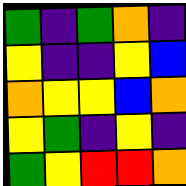[["green", "indigo", "green", "orange", "indigo"], ["yellow", "indigo", "indigo", "yellow", "blue"], ["orange", "yellow", "yellow", "blue", "orange"], ["yellow", "green", "indigo", "yellow", "indigo"], ["green", "yellow", "red", "red", "orange"]]